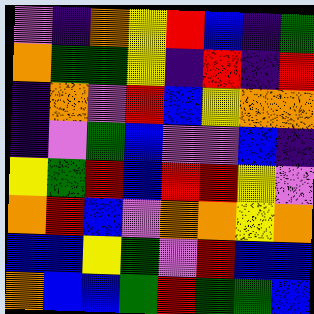[["violet", "indigo", "orange", "yellow", "red", "blue", "indigo", "green"], ["orange", "green", "green", "yellow", "indigo", "red", "indigo", "red"], ["indigo", "orange", "violet", "red", "blue", "yellow", "orange", "orange"], ["indigo", "violet", "green", "blue", "violet", "violet", "blue", "indigo"], ["yellow", "green", "red", "blue", "red", "red", "yellow", "violet"], ["orange", "red", "blue", "violet", "orange", "orange", "yellow", "orange"], ["blue", "blue", "yellow", "green", "violet", "red", "blue", "blue"], ["orange", "blue", "blue", "green", "red", "green", "green", "blue"]]